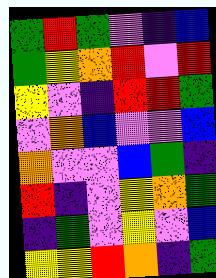[["green", "red", "green", "violet", "indigo", "blue"], ["green", "yellow", "orange", "red", "violet", "red"], ["yellow", "violet", "indigo", "red", "red", "green"], ["violet", "orange", "blue", "violet", "violet", "blue"], ["orange", "violet", "violet", "blue", "green", "indigo"], ["red", "indigo", "violet", "yellow", "orange", "green"], ["indigo", "green", "violet", "yellow", "violet", "blue"], ["yellow", "yellow", "red", "orange", "indigo", "green"]]